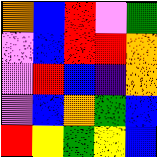[["orange", "blue", "red", "violet", "green"], ["violet", "blue", "red", "red", "orange"], ["violet", "red", "blue", "indigo", "orange"], ["violet", "blue", "orange", "green", "blue"], ["red", "yellow", "green", "yellow", "blue"]]